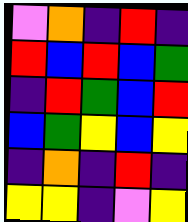[["violet", "orange", "indigo", "red", "indigo"], ["red", "blue", "red", "blue", "green"], ["indigo", "red", "green", "blue", "red"], ["blue", "green", "yellow", "blue", "yellow"], ["indigo", "orange", "indigo", "red", "indigo"], ["yellow", "yellow", "indigo", "violet", "yellow"]]